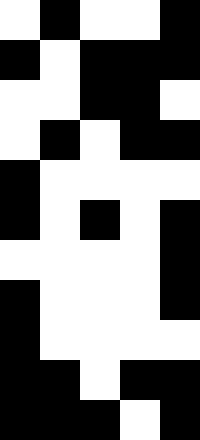[["white", "black", "white", "white", "black"], ["black", "white", "black", "black", "black"], ["white", "white", "black", "black", "white"], ["white", "black", "white", "black", "black"], ["black", "white", "white", "white", "white"], ["black", "white", "black", "white", "black"], ["white", "white", "white", "white", "black"], ["black", "white", "white", "white", "black"], ["black", "white", "white", "white", "white"], ["black", "black", "white", "black", "black"], ["black", "black", "black", "white", "black"]]